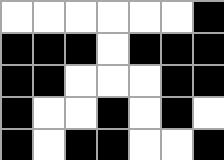[["white", "white", "white", "white", "white", "white", "black"], ["black", "black", "black", "white", "black", "black", "black"], ["black", "black", "white", "white", "white", "black", "black"], ["black", "white", "white", "black", "white", "black", "white"], ["black", "white", "black", "black", "white", "white", "black"]]